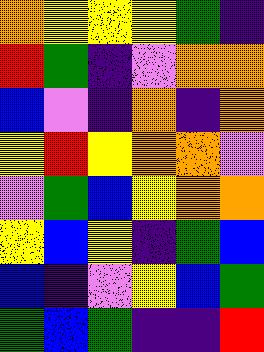[["orange", "yellow", "yellow", "yellow", "green", "indigo"], ["red", "green", "indigo", "violet", "orange", "orange"], ["blue", "violet", "indigo", "orange", "indigo", "orange"], ["yellow", "red", "yellow", "orange", "orange", "violet"], ["violet", "green", "blue", "yellow", "orange", "orange"], ["yellow", "blue", "yellow", "indigo", "green", "blue"], ["blue", "indigo", "violet", "yellow", "blue", "green"], ["green", "blue", "green", "indigo", "indigo", "red"]]